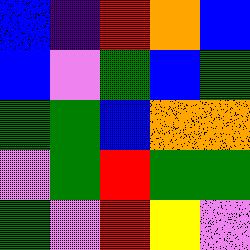[["blue", "indigo", "red", "orange", "blue"], ["blue", "violet", "green", "blue", "green"], ["green", "green", "blue", "orange", "orange"], ["violet", "green", "red", "green", "green"], ["green", "violet", "red", "yellow", "violet"]]